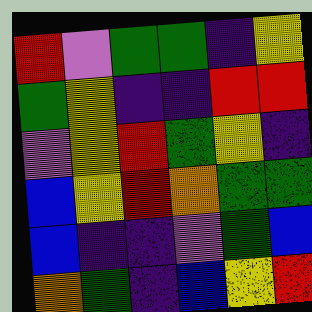[["red", "violet", "green", "green", "indigo", "yellow"], ["green", "yellow", "indigo", "indigo", "red", "red"], ["violet", "yellow", "red", "green", "yellow", "indigo"], ["blue", "yellow", "red", "orange", "green", "green"], ["blue", "indigo", "indigo", "violet", "green", "blue"], ["orange", "green", "indigo", "blue", "yellow", "red"]]